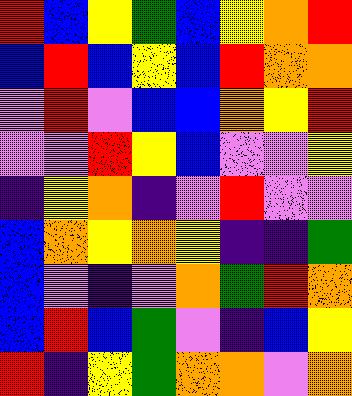[["red", "blue", "yellow", "green", "blue", "yellow", "orange", "red"], ["blue", "red", "blue", "yellow", "blue", "red", "orange", "orange"], ["violet", "red", "violet", "blue", "blue", "orange", "yellow", "red"], ["violet", "violet", "red", "yellow", "blue", "violet", "violet", "yellow"], ["indigo", "yellow", "orange", "indigo", "violet", "red", "violet", "violet"], ["blue", "orange", "yellow", "orange", "yellow", "indigo", "indigo", "green"], ["blue", "violet", "indigo", "violet", "orange", "green", "red", "orange"], ["blue", "red", "blue", "green", "violet", "indigo", "blue", "yellow"], ["red", "indigo", "yellow", "green", "orange", "orange", "violet", "orange"]]